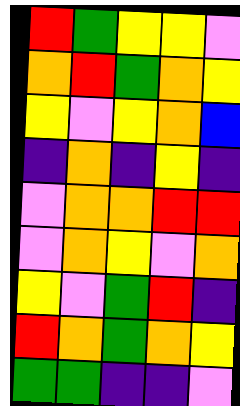[["red", "green", "yellow", "yellow", "violet"], ["orange", "red", "green", "orange", "yellow"], ["yellow", "violet", "yellow", "orange", "blue"], ["indigo", "orange", "indigo", "yellow", "indigo"], ["violet", "orange", "orange", "red", "red"], ["violet", "orange", "yellow", "violet", "orange"], ["yellow", "violet", "green", "red", "indigo"], ["red", "orange", "green", "orange", "yellow"], ["green", "green", "indigo", "indigo", "violet"]]